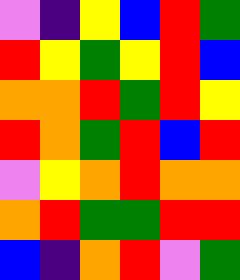[["violet", "indigo", "yellow", "blue", "red", "green"], ["red", "yellow", "green", "yellow", "red", "blue"], ["orange", "orange", "red", "green", "red", "yellow"], ["red", "orange", "green", "red", "blue", "red"], ["violet", "yellow", "orange", "red", "orange", "orange"], ["orange", "red", "green", "green", "red", "red"], ["blue", "indigo", "orange", "red", "violet", "green"]]